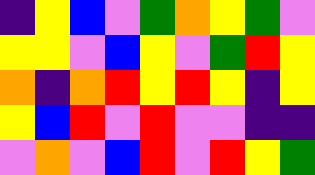[["indigo", "yellow", "blue", "violet", "green", "orange", "yellow", "green", "violet"], ["yellow", "yellow", "violet", "blue", "yellow", "violet", "green", "red", "yellow"], ["orange", "indigo", "orange", "red", "yellow", "red", "yellow", "indigo", "yellow"], ["yellow", "blue", "red", "violet", "red", "violet", "violet", "indigo", "indigo"], ["violet", "orange", "violet", "blue", "red", "violet", "red", "yellow", "green"]]